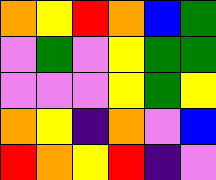[["orange", "yellow", "red", "orange", "blue", "green"], ["violet", "green", "violet", "yellow", "green", "green"], ["violet", "violet", "violet", "yellow", "green", "yellow"], ["orange", "yellow", "indigo", "orange", "violet", "blue"], ["red", "orange", "yellow", "red", "indigo", "violet"]]